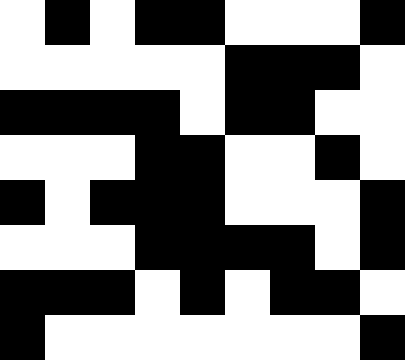[["white", "black", "white", "black", "black", "white", "white", "white", "black"], ["white", "white", "white", "white", "white", "black", "black", "black", "white"], ["black", "black", "black", "black", "white", "black", "black", "white", "white"], ["white", "white", "white", "black", "black", "white", "white", "black", "white"], ["black", "white", "black", "black", "black", "white", "white", "white", "black"], ["white", "white", "white", "black", "black", "black", "black", "white", "black"], ["black", "black", "black", "white", "black", "white", "black", "black", "white"], ["black", "white", "white", "white", "white", "white", "white", "white", "black"]]